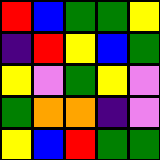[["red", "blue", "green", "green", "yellow"], ["indigo", "red", "yellow", "blue", "green"], ["yellow", "violet", "green", "yellow", "violet"], ["green", "orange", "orange", "indigo", "violet"], ["yellow", "blue", "red", "green", "green"]]